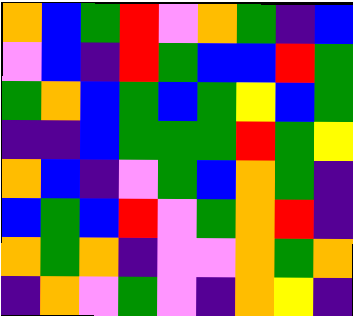[["orange", "blue", "green", "red", "violet", "orange", "green", "indigo", "blue"], ["violet", "blue", "indigo", "red", "green", "blue", "blue", "red", "green"], ["green", "orange", "blue", "green", "blue", "green", "yellow", "blue", "green"], ["indigo", "indigo", "blue", "green", "green", "green", "red", "green", "yellow"], ["orange", "blue", "indigo", "violet", "green", "blue", "orange", "green", "indigo"], ["blue", "green", "blue", "red", "violet", "green", "orange", "red", "indigo"], ["orange", "green", "orange", "indigo", "violet", "violet", "orange", "green", "orange"], ["indigo", "orange", "violet", "green", "violet", "indigo", "orange", "yellow", "indigo"]]